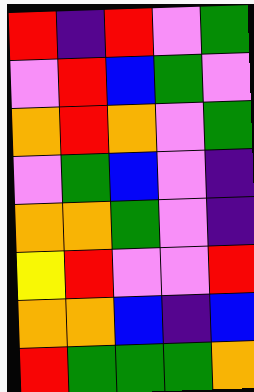[["red", "indigo", "red", "violet", "green"], ["violet", "red", "blue", "green", "violet"], ["orange", "red", "orange", "violet", "green"], ["violet", "green", "blue", "violet", "indigo"], ["orange", "orange", "green", "violet", "indigo"], ["yellow", "red", "violet", "violet", "red"], ["orange", "orange", "blue", "indigo", "blue"], ["red", "green", "green", "green", "orange"]]